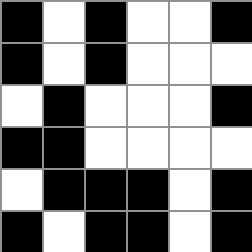[["black", "white", "black", "white", "white", "black"], ["black", "white", "black", "white", "white", "white"], ["white", "black", "white", "white", "white", "black"], ["black", "black", "white", "white", "white", "white"], ["white", "black", "black", "black", "white", "black"], ["black", "white", "black", "black", "white", "black"]]